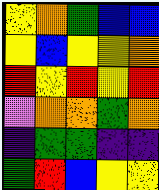[["yellow", "orange", "green", "blue", "blue"], ["yellow", "blue", "yellow", "yellow", "orange"], ["red", "yellow", "red", "yellow", "red"], ["violet", "orange", "orange", "green", "orange"], ["indigo", "green", "green", "indigo", "indigo"], ["green", "red", "blue", "yellow", "yellow"]]